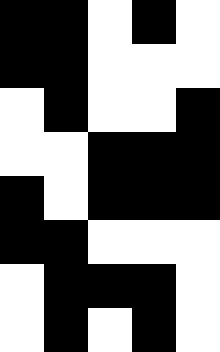[["black", "black", "white", "black", "white"], ["black", "black", "white", "white", "white"], ["white", "black", "white", "white", "black"], ["white", "white", "black", "black", "black"], ["black", "white", "black", "black", "black"], ["black", "black", "white", "white", "white"], ["white", "black", "black", "black", "white"], ["white", "black", "white", "black", "white"]]